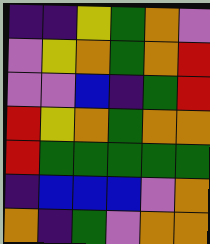[["indigo", "indigo", "yellow", "green", "orange", "violet"], ["violet", "yellow", "orange", "green", "orange", "red"], ["violet", "violet", "blue", "indigo", "green", "red"], ["red", "yellow", "orange", "green", "orange", "orange"], ["red", "green", "green", "green", "green", "green"], ["indigo", "blue", "blue", "blue", "violet", "orange"], ["orange", "indigo", "green", "violet", "orange", "orange"]]